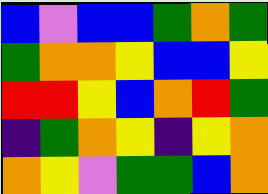[["blue", "violet", "blue", "blue", "green", "orange", "green"], ["green", "orange", "orange", "yellow", "blue", "blue", "yellow"], ["red", "red", "yellow", "blue", "orange", "red", "green"], ["indigo", "green", "orange", "yellow", "indigo", "yellow", "orange"], ["orange", "yellow", "violet", "green", "green", "blue", "orange"]]